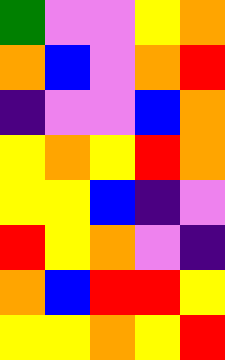[["green", "violet", "violet", "yellow", "orange"], ["orange", "blue", "violet", "orange", "red"], ["indigo", "violet", "violet", "blue", "orange"], ["yellow", "orange", "yellow", "red", "orange"], ["yellow", "yellow", "blue", "indigo", "violet"], ["red", "yellow", "orange", "violet", "indigo"], ["orange", "blue", "red", "red", "yellow"], ["yellow", "yellow", "orange", "yellow", "red"]]